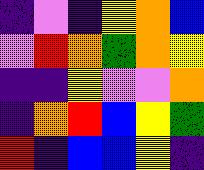[["indigo", "violet", "indigo", "yellow", "orange", "blue"], ["violet", "red", "orange", "green", "orange", "yellow"], ["indigo", "indigo", "yellow", "violet", "violet", "orange"], ["indigo", "orange", "red", "blue", "yellow", "green"], ["red", "indigo", "blue", "blue", "yellow", "indigo"]]